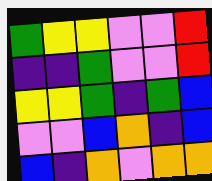[["green", "yellow", "yellow", "violet", "violet", "red"], ["indigo", "indigo", "green", "violet", "violet", "red"], ["yellow", "yellow", "green", "indigo", "green", "blue"], ["violet", "violet", "blue", "orange", "indigo", "blue"], ["blue", "indigo", "orange", "violet", "orange", "orange"]]